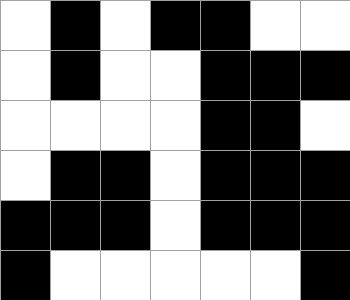[["white", "black", "white", "black", "black", "white", "white"], ["white", "black", "white", "white", "black", "black", "black"], ["white", "white", "white", "white", "black", "black", "white"], ["white", "black", "black", "white", "black", "black", "black"], ["black", "black", "black", "white", "black", "black", "black"], ["black", "white", "white", "white", "white", "white", "black"]]